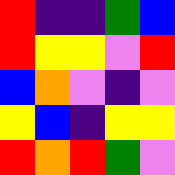[["red", "indigo", "indigo", "green", "blue"], ["red", "yellow", "yellow", "violet", "red"], ["blue", "orange", "violet", "indigo", "violet"], ["yellow", "blue", "indigo", "yellow", "yellow"], ["red", "orange", "red", "green", "violet"]]